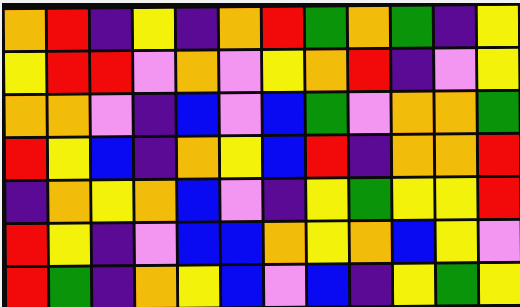[["orange", "red", "indigo", "yellow", "indigo", "orange", "red", "green", "orange", "green", "indigo", "yellow"], ["yellow", "red", "red", "violet", "orange", "violet", "yellow", "orange", "red", "indigo", "violet", "yellow"], ["orange", "orange", "violet", "indigo", "blue", "violet", "blue", "green", "violet", "orange", "orange", "green"], ["red", "yellow", "blue", "indigo", "orange", "yellow", "blue", "red", "indigo", "orange", "orange", "red"], ["indigo", "orange", "yellow", "orange", "blue", "violet", "indigo", "yellow", "green", "yellow", "yellow", "red"], ["red", "yellow", "indigo", "violet", "blue", "blue", "orange", "yellow", "orange", "blue", "yellow", "violet"], ["red", "green", "indigo", "orange", "yellow", "blue", "violet", "blue", "indigo", "yellow", "green", "yellow"]]